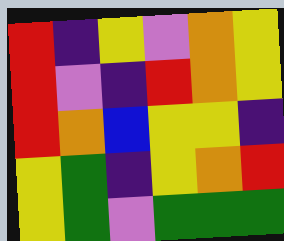[["red", "indigo", "yellow", "violet", "orange", "yellow"], ["red", "violet", "indigo", "red", "orange", "yellow"], ["red", "orange", "blue", "yellow", "yellow", "indigo"], ["yellow", "green", "indigo", "yellow", "orange", "red"], ["yellow", "green", "violet", "green", "green", "green"]]